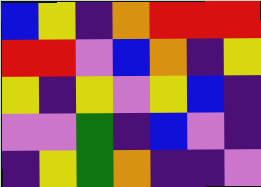[["blue", "yellow", "indigo", "orange", "red", "red", "red"], ["red", "red", "violet", "blue", "orange", "indigo", "yellow"], ["yellow", "indigo", "yellow", "violet", "yellow", "blue", "indigo"], ["violet", "violet", "green", "indigo", "blue", "violet", "indigo"], ["indigo", "yellow", "green", "orange", "indigo", "indigo", "violet"]]